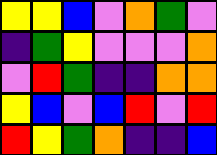[["yellow", "yellow", "blue", "violet", "orange", "green", "violet"], ["indigo", "green", "yellow", "violet", "violet", "violet", "orange"], ["violet", "red", "green", "indigo", "indigo", "orange", "orange"], ["yellow", "blue", "violet", "blue", "red", "violet", "red"], ["red", "yellow", "green", "orange", "indigo", "indigo", "blue"]]